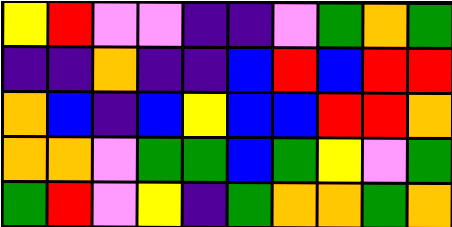[["yellow", "red", "violet", "violet", "indigo", "indigo", "violet", "green", "orange", "green"], ["indigo", "indigo", "orange", "indigo", "indigo", "blue", "red", "blue", "red", "red"], ["orange", "blue", "indigo", "blue", "yellow", "blue", "blue", "red", "red", "orange"], ["orange", "orange", "violet", "green", "green", "blue", "green", "yellow", "violet", "green"], ["green", "red", "violet", "yellow", "indigo", "green", "orange", "orange", "green", "orange"]]